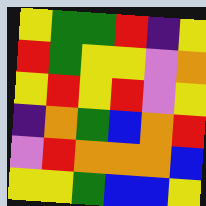[["yellow", "green", "green", "red", "indigo", "yellow"], ["red", "green", "yellow", "yellow", "violet", "orange"], ["yellow", "red", "yellow", "red", "violet", "yellow"], ["indigo", "orange", "green", "blue", "orange", "red"], ["violet", "red", "orange", "orange", "orange", "blue"], ["yellow", "yellow", "green", "blue", "blue", "yellow"]]